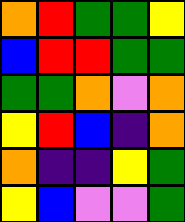[["orange", "red", "green", "green", "yellow"], ["blue", "red", "red", "green", "green"], ["green", "green", "orange", "violet", "orange"], ["yellow", "red", "blue", "indigo", "orange"], ["orange", "indigo", "indigo", "yellow", "green"], ["yellow", "blue", "violet", "violet", "green"]]